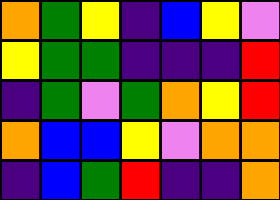[["orange", "green", "yellow", "indigo", "blue", "yellow", "violet"], ["yellow", "green", "green", "indigo", "indigo", "indigo", "red"], ["indigo", "green", "violet", "green", "orange", "yellow", "red"], ["orange", "blue", "blue", "yellow", "violet", "orange", "orange"], ["indigo", "blue", "green", "red", "indigo", "indigo", "orange"]]